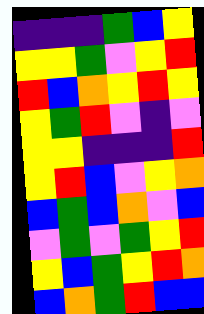[["indigo", "indigo", "indigo", "green", "blue", "yellow"], ["yellow", "yellow", "green", "violet", "yellow", "red"], ["red", "blue", "orange", "yellow", "red", "yellow"], ["yellow", "green", "red", "violet", "indigo", "violet"], ["yellow", "yellow", "indigo", "indigo", "indigo", "red"], ["yellow", "red", "blue", "violet", "yellow", "orange"], ["blue", "green", "blue", "orange", "violet", "blue"], ["violet", "green", "violet", "green", "yellow", "red"], ["yellow", "blue", "green", "yellow", "red", "orange"], ["blue", "orange", "green", "red", "blue", "blue"]]